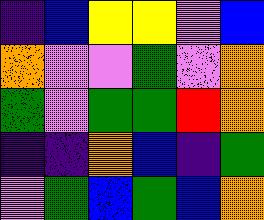[["indigo", "blue", "yellow", "yellow", "violet", "blue"], ["orange", "violet", "violet", "green", "violet", "orange"], ["green", "violet", "green", "green", "red", "orange"], ["indigo", "indigo", "orange", "blue", "indigo", "green"], ["violet", "green", "blue", "green", "blue", "orange"]]